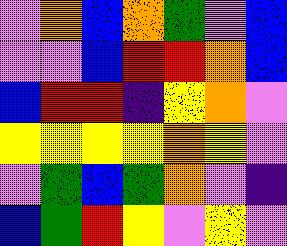[["violet", "orange", "blue", "orange", "green", "violet", "blue"], ["violet", "violet", "blue", "red", "red", "orange", "blue"], ["blue", "red", "red", "indigo", "yellow", "orange", "violet"], ["yellow", "yellow", "yellow", "yellow", "orange", "yellow", "violet"], ["violet", "green", "blue", "green", "orange", "violet", "indigo"], ["blue", "green", "red", "yellow", "violet", "yellow", "violet"]]